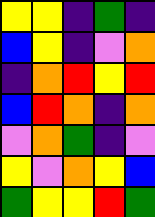[["yellow", "yellow", "indigo", "green", "indigo"], ["blue", "yellow", "indigo", "violet", "orange"], ["indigo", "orange", "red", "yellow", "red"], ["blue", "red", "orange", "indigo", "orange"], ["violet", "orange", "green", "indigo", "violet"], ["yellow", "violet", "orange", "yellow", "blue"], ["green", "yellow", "yellow", "red", "green"]]